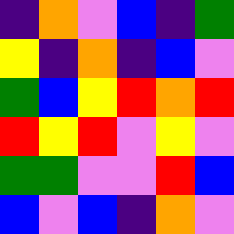[["indigo", "orange", "violet", "blue", "indigo", "green"], ["yellow", "indigo", "orange", "indigo", "blue", "violet"], ["green", "blue", "yellow", "red", "orange", "red"], ["red", "yellow", "red", "violet", "yellow", "violet"], ["green", "green", "violet", "violet", "red", "blue"], ["blue", "violet", "blue", "indigo", "orange", "violet"]]